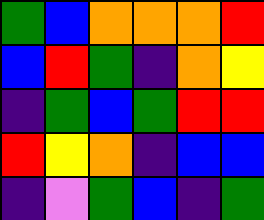[["green", "blue", "orange", "orange", "orange", "red"], ["blue", "red", "green", "indigo", "orange", "yellow"], ["indigo", "green", "blue", "green", "red", "red"], ["red", "yellow", "orange", "indigo", "blue", "blue"], ["indigo", "violet", "green", "blue", "indigo", "green"]]